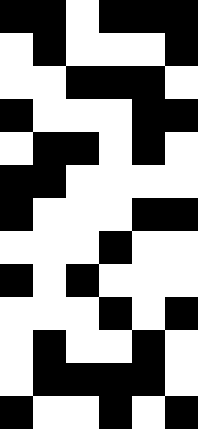[["black", "black", "white", "black", "black", "black"], ["white", "black", "white", "white", "white", "black"], ["white", "white", "black", "black", "black", "white"], ["black", "white", "white", "white", "black", "black"], ["white", "black", "black", "white", "black", "white"], ["black", "black", "white", "white", "white", "white"], ["black", "white", "white", "white", "black", "black"], ["white", "white", "white", "black", "white", "white"], ["black", "white", "black", "white", "white", "white"], ["white", "white", "white", "black", "white", "black"], ["white", "black", "white", "white", "black", "white"], ["white", "black", "black", "black", "black", "white"], ["black", "white", "white", "black", "white", "black"]]